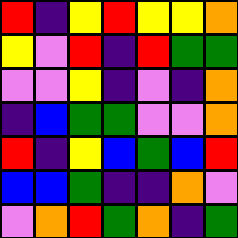[["red", "indigo", "yellow", "red", "yellow", "yellow", "orange"], ["yellow", "violet", "red", "indigo", "red", "green", "green"], ["violet", "violet", "yellow", "indigo", "violet", "indigo", "orange"], ["indigo", "blue", "green", "green", "violet", "violet", "orange"], ["red", "indigo", "yellow", "blue", "green", "blue", "red"], ["blue", "blue", "green", "indigo", "indigo", "orange", "violet"], ["violet", "orange", "red", "green", "orange", "indigo", "green"]]